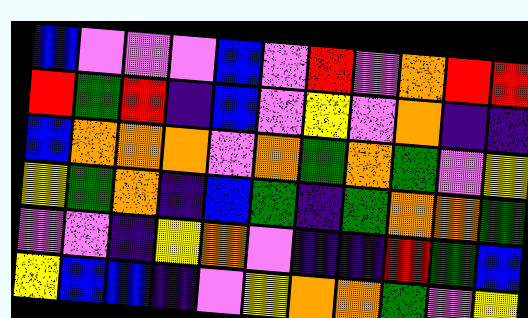[["blue", "violet", "violet", "violet", "blue", "violet", "red", "violet", "orange", "red", "red"], ["red", "green", "red", "indigo", "blue", "violet", "yellow", "violet", "orange", "indigo", "indigo"], ["blue", "orange", "orange", "orange", "violet", "orange", "green", "orange", "green", "violet", "yellow"], ["yellow", "green", "orange", "indigo", "blue", "green", "indigo", "green", "orange", "orange", "green"], ["violet", "violet", "indigo", "yellow", "orange", "violet", "indigo", "indigo", "red", "green", "blue"], ["yellow", "blue", "blue", "indigo", "violet", "yellow", "orange", "orange", "green", "violet", "yellow"]]